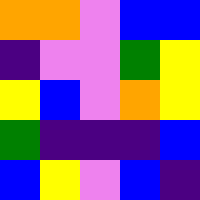[["orange", "orange", "violet", "blue", "blue"], ["indigo", "violet", "violet", "green", "yellow"], ["yellow", "blue", "violet", "orange", "yellow"], ["green", "indigo", "indigo", "indigo", "blue"], ["blue", "yellow", "violet", "blue", "indigo"]]